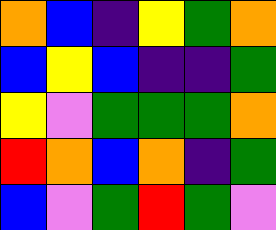[["orange", "blue", "indigo", "yellow", "green", "orange"], ["blue", "yellow", "blue", "indigo", "indigo", "green"], ["yellow", "violet", "green", "green", "green", "orange"], ["red", "orange", "blue", "orange", "indigo", "green"], ["blue", "violet", "green", "red", "green", "violet"]]